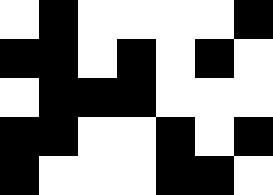[["white", "black", "white", "white", "white", "white", "black"], ["black", "black", "white", "black", "white", "black", "white"], ["white", "black", "black", "black", "white", "white", "white"], ["black", "black", "white", "white", "black", "white", "black"], ["black", "white", "white", "white", "black", "black", "white"]]